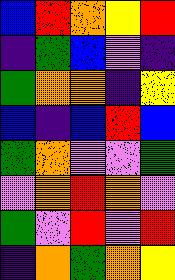[["blue", "red", "orange", "yellow", "red"], ["indigo", "green", "blue", "violet", "indigo"], ["green", "orange", "orange", "indigo", "yellow"], ["blue", "indigo", "blue", "red", "blue"], ["green", "orange", "violet", "violet", "green"], ["violet", "orange", "red", "orange", "violet"], ["green", "violet", "red", "violet", "red"], ["indigo", "orange", "green", "orange", "yellow"]]